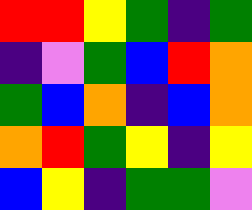[["red", "red", "yellow", "green", "indigo", "green"], ["indigo", "violet", "green", "blue", "red", "orange"], ["green", "blue", "orange", "indigo", "blue", "orange"], ["orange", "red", "green", "yellow", "indigo", "yellow"], ["blue", "yellow", "indigo", "green", "green", "violet"]]